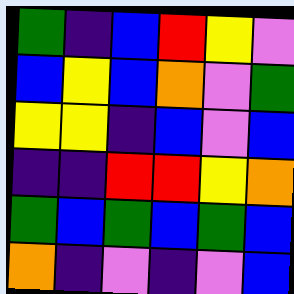[["green", "indigo", "blue", "red", "yellow", "violet"], ["blue", "yellow", "blue", "orange", "violet", "green"], ["yellow", "yellow", "indigo", "blue", "violet", "blue"], ["indigo", "indigo", "red", "red", "yellow", "orange"], ["green", "blue", "green", "blue", "green", "blue"], ["orange", "indigo", "violet", "indigo", "violet", "blue"]]